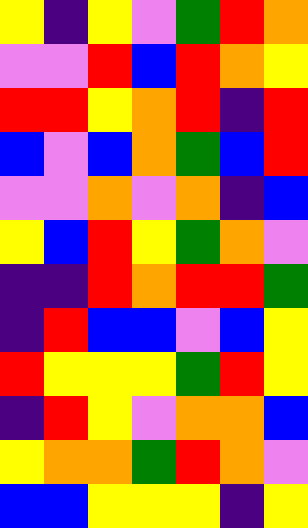[["yellow", "indigo", "yellow", "violet", "green", "red", "orange"], ["violet", "violet", "red", "blue", "red", "orange", "yellow"], ["red", "red", "yellow", "orange", "red", "indigo", "red"], ["blue", "violet", "blue", "orange", "green", "blue", "red"], ["violet", "violet", "orange", "violet", "orange", "indigo", "blue"], ["yellow", "blue", "red", "yellow", "green", "orange", "violet"], ["indigo", "indigo", "red", "orange", "red", "red", "green"], ["indigo", "red", "blue", "blue", "violet", "blue", "yellow"], ["red", "yellow", "yellow", "yellow", "green", "red", "yellow"], ["indigo", "red", "yellow", "violet", "orange", "orange", "blue"], ["yellow", "orange", "orange", "green", "red", "orange", "violet"], ["blue", "blue", "yellow", "yellow", "yellow", "indigo", "yellow"]]